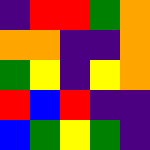[["indigo", "red", "red", "green", "orange"], ["orange", "orange", "indigo", "indigo", "orange"], ["green", "yellow", "indigo", "yellow", "orange"], ["red", "blue", "red", "indigo", "indigo"], ["blue", "green", "yellow", "green", "indigo"]]